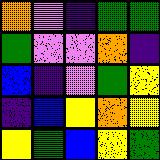[["orange", "violet", "indigo", "green", "green"], ["green", "violet", "violet", "orange", "indigo"], ["blue", "indigo", "violet", "green", "yellow"], ["indigo", "blue", "yellow", "orange", "yellow"], ["yellow", "green", "blue", "yellow", "green"]]